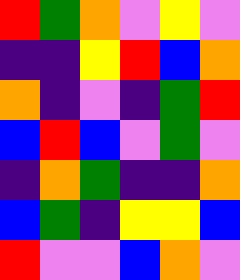[["red", "green", "orange", "violet", "yellow", "violet"], ["indigo", "indigo", "yellow", "red", "blue", "orange"], ["orange", "indigo", "violet", "indigo", "green", "red"], ["blue", "red", "blue", "violet", "green", "violet"], ["indigo", "orange", "green", "indigo", "indigo", "orange"], ["blue", "green", "indigo", "yellow", "yellow", "blue"], ["red", "violet", "violet", "blue", "orange", "violet"]]